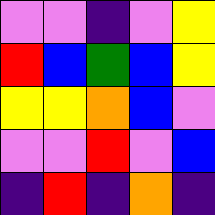[["violet", "violet", "indigo", "violet", "yellow"], ["red", "blue", "green", "blue", "yellow"], ["yellow", "yellow", "orange", "blue", "violet"], ["violet", "violet", "red", "violet", "blue"], ["indigo", "red", "indigo", "orange", "indigo"]]